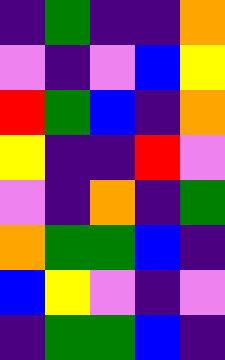[["indigo", "green", "indigo", "indigo", "orange"], ["violet", "indigo", "violet", "blue", "yellow"], ["red", "green", "blue", "indigo", "orange"], ["yellow", "indigo", "indigo", "red", "violet"], ["violet", "indigo", "orange", "indigo", "green"], ["orange", "green", "green", "blue", "indigo"], ["blue", "yellow", "violet", "indigo", "violet"], ["indigo", "green", "green", "blue", "indigo"]]